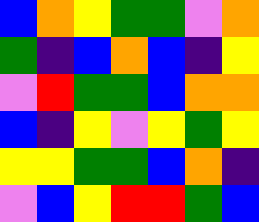[["blue", "orange", "yellow", "green", "green", "violet", "orange"], ["green", "indigo", "blue", "orange", "blue", "indigo", "yellow"], ["violet", "red", "green", "green", "blue", "orange", "orange"], ["blue", "indigo", "yellow", "violet", "yellow", "green", "yellow"], ["yellow", "yellow", "green", "green", "blue", "orange", "indigo"], ["violet", "blue", "yellow", "red", "red", "green", "blue"]]